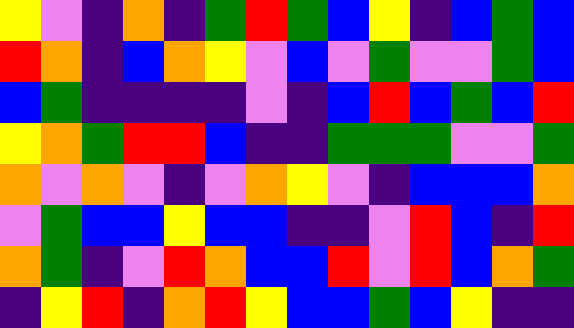[["yellow", "violet", "indigo", "orange", "indigo", "green", "red", "green", "blue", "yellow", "indigo", "blue", "green", "blue"], ["red", "orange", "indigo", "blue", "orange", "yellow", "violet", "blue", "violet", "green", "violet", "violet", "green", "blue"], ["blue", "green", "indigo", "indigo", "indigo", "indigo", "violet", "indigo", "blue", "red", "blue", "green", "blue", "red"], ["yellow", "orange", "green", "red", "red", "blue", "indigo", "indigo", "green", "green", "green", "violet", "violet", "green"], ["orange", "violet", "orange", "violet", "indigo", "violet", "orange", "yellow", "violet", "indigo", "blue", "blue", "blue", "orange"], ["violet", "green", "blue", "blue", "yellow", "blue", "blue", "indigo", "indigo", "violet", "red", "blue", "indigo", "red"], ["orange", "green", "indigo", "violet", "red", "orange", "blue", "blue", "red", "violet", "red", "blue", "orange", "green"], ["indigo", "yellow", "red", "indigo", "orange", "red", "yellow", "blue", "blue", "green", "blue", "yellow", "indigo", "indigo"]]